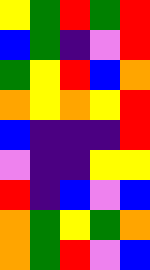[["yellow", "green", "red", "green", "red"], ["blue", "green", "indigo", "violet", "red"], ["green", "yellow", "red", "blue", "orange"], ["orange", "yellow", "orange", "yellow", "red"], ["blue", "indigo", "indigo", "indigo", "red"], ["violet", "indigo", "indigo", "yellow", "yellow"], ["red", "indigo", "blue", "violet", "blue"], ["orange", "green", "yellow", "green", "orange"], ["orange", "green", "red", "violet", "blue"]]